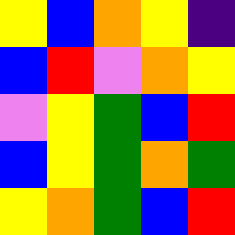[["yellow", "blue", "orange", "yellow", "indigo"], ["blue", "red", "violet", "orange", "yellow"], ["violet", "yellow", "green", "blue", "red"], ["blue", "yellow", "green", "orange", "green"], ["yellow", "orange", "green", "blue", "red"]]